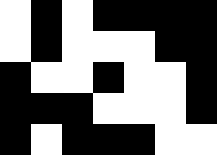[["white", "black", "white", "black", "black", "black", "black"], ["white", "black", "white", "white", "white", "black", "black"], ["black", "white", "white", "black", "white", "white", "black"], ["black", "black", "black", "white", "white", "white", "black"], ["black", "white", "black", "black", "black", "white", "white"]]